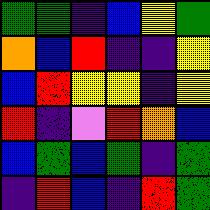[["green", "green", "indigo", "blue", "yellow", "green"], ["orange", "blue", "red", "indigo", "indigo", "yellow"], ["blue", "red", "yellow", "yellow", "indigo", "yellow"], ["red", "indigo", "violet", "red", "orange", "blue"], ["blue", "green", "blue", "green", "indigo", "green"], ["indigo", "red", "blue", "indigo", "red", "green"]]